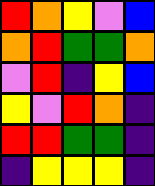[["red", "orange", "yellow", "violet", "blue"], ["orange", "red", "green", "green", "orange"], ["violet", "red", "indigo", "yellow", "blue"], ["yellow", "violet", "red", "orange", "indigo"], ["red", "red", "green", "green", "indigo"], ["indigo", "yellow", "yellow", "yellow", "indigo"]]